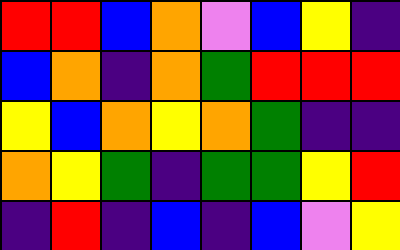[["red", "red", "blue", "orange", "violet", "blue", "yellow", "indigo"], ["blue", "orange", "indigo", "orange", "green", "red", "red", "red"], ["yellow", "blue", "orange", "yellow", "orange", "green", "indigo", "indigo"], ["orange", "yellow", "green", "indigo", "green", "green", "yellow", "red"], ["indigo", "red", "indigo", "blue", "indigo", "blue", "violet", "yellow"]]